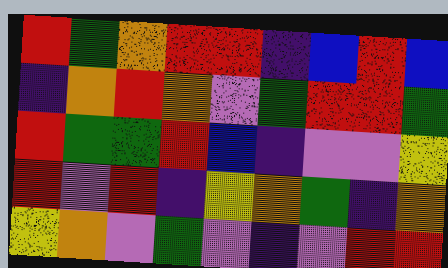[["red", "green", "orange", "red", "red", "indigo", "blue", "red", "blue"], ["indigo", "orange", "red", "orange", "violet", "green", "red", "red", "green"], ["red", "green", "green", "red", "blue", "indigo", "violet", "violet", "yellow"], ["red", "violet", "red", "indigo", "yellow", "orange", "green", "indigo", "orange"], ["yellow", "orange", "violet", "green", "violet", "indigo", "violet", "red", "red"]]